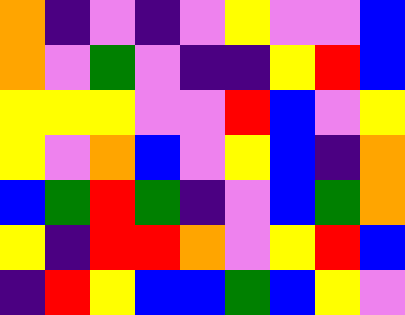[["orange", "indigo", "violet", "indigo", "violet", "yellow", "violet", "violet", "blue"], ["orange", "violet", "green", "violet", "indigo", "indigo", "yellow", "red", "blue"], ["yellow", "yellow", "yellow", "violet", "violet", "red", "blue", "violet", "yellow"], ["yellow", "violet", "orange", "blue", "violet", "yellow", "blue", "indigo", "orange"], ["blue", "green", "red", "green", "indigo", "violet", "blue", "green", "orange"], ["yellow", "indigo", "red", "red", "orange", "violet", "yellow", "red", "blue"], ["indigo", "red", "yellow", "blue", "blue", "green", "blue", "yellow", "violet"]]